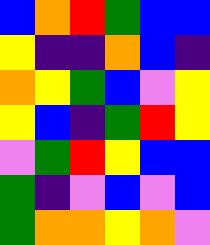[["blue", "orange", "red", "green", "blue", "blue"], ["yellow", "indigo", "indigo", "orange", "blue", "indigo"], ["orange", "yellow", "green", "blue", "violet", "yellow"], ["yellow", "blue", "indigo", "green", "red", "yellow"], ["violet", "green", "red", "yellow", "blue", "blue"], ["green", "indigo", "violet", "blue", "violet", "blue"], ["green", "orange", "orange", "yellow", "orange", "violet"]]